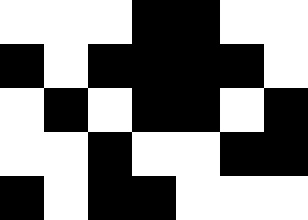[["white", "white", "white", "black", "black", "white", "white"], ["black", "white", "black", "black", "black", "black", "white"], ["white", "black", "white", "black", "black", "white", "black"], ["white", "white", "black", "white", "white", "black", "black"], ["black", "white", "black", "black", "white", "white", "white"]]